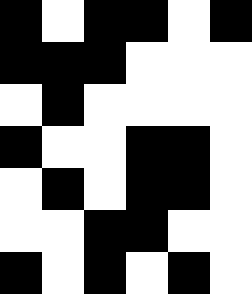[["black", "white", "black", "black", "white", "black"], ["black", "black", "black", "white", "white", "white"], ["white", "black", "white", "white", "white", "white"], ["black", "white", "white", "black", "black", "white"], ["white", "black", "white", "black", "black", "white"], ["white", "white", "black", "black", "white", "white"], ["black", "white", "black", "white", "black", "white"]]